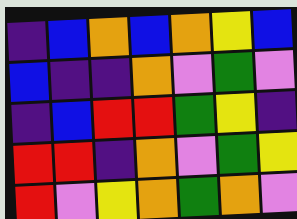[["indigo", "blue", "orange", "blue", "orange", "yellow", "blue"], ["blue", "indigo", "indigo", "orange", "violet", "green", "violet"], ["indigo", "blue", "red", "red", "green", "yellow", "indigo"], ["red", "red", "indigo", "orange", "violet", "green", "yellow"], ["red", "violet", "yellow", "orange", "green", "orange", "violet"]]